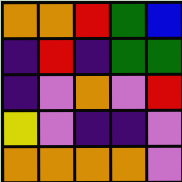[["orange", "orange", "red", "green", "blue"], ["indigo", "red", "indigo", "green", "green"], ["indigo", "violet", "orange", "violet", "red"], ["yellow", "violet", "indigo", "indigo", "violet"], ["orange", "orange", "orange", "orange", "violet"]]